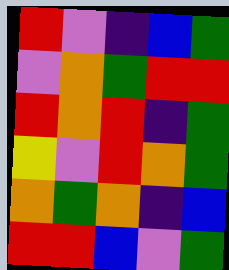[["red", "violet", "indigo", "blue", "green"], ["violet", "orange", "green", "red", "red"], ["red", "orange", "red", "indigo", "green"], ["yellow", "violet", "red", "orange", "green"], ["orange", "green", "orange", "indigo", "blue"], ["red", "red", "blue", "violet", "green"]]